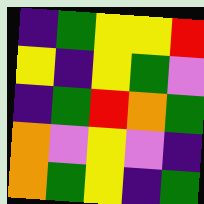[["indigo", "green", "yellow", "yellow", "red"], ["yellow", "indigo", "yellow", "green", "violet"], ["indigo", "green", "red", "orange", "green"], ["orange", "violet", "yellow", "violet", "indigo"], ["orange", "green", "yellow", "indigo", "green"]]